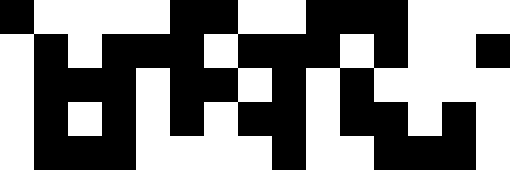[["black", "white", "white", "white", "white", "black", "black", "white", "white", "black", "black", "black", "white", "white", "white"], ["white", "black", "white", "black", "black", "black", "white", "black", "black", "black", "white", "black", "white", "white", "black"], ["white", "black", "black", "black", "white", "black", "black", "white", "black", "white", "black", "white", "white", "white", "white"], ["white", "black", "white", "black", "white", "black", "white", "black", "black", "white", "black", "black", "white", "black", "white"], ["white", "black", "black", "black", "white", "white", "white", "white", "black", "white", "white", "black", "black", "black", "white"]]